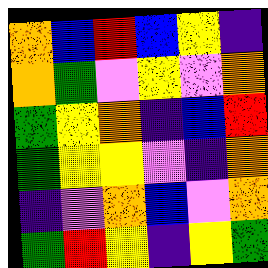[["orange", "blue", "red", "blue", "yellow", "indigo"], ["orange", "green", "violet", "yellow", "violet", "orange"], ["green", "yellow", "orange", "indigo", "blue", "red"], ["green", "yellow", "yellow", "violet", "indigo", "orange"], ["indigo", "violet", "orange", "blue", "violet", "orange"], ["green", "red", "yellow", "indigo", "yellow", "green"]]